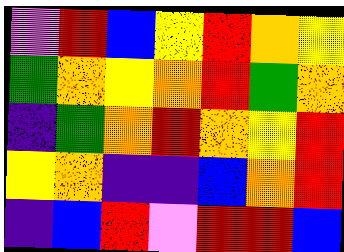[["violet", "red", "blue", "yellow", "red", "orange", "yellow"], ["green", "orange", "yellow", "orange", "red", "green", "orange"], ["indigo", "green", "orange", "red", "orange", "yellow", "red"], ["yellow", "orange", "indigo", "indigo", "blue", "orange", "red"], ["indigo", "blue", "red", "violet", "red", "red", "blue"]]